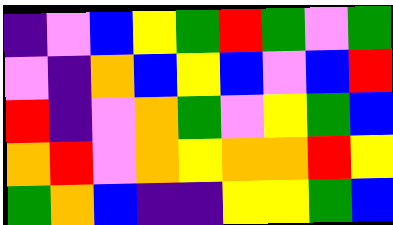[["indigo", "violet", "blue", "yellow", "green", "red", "green", "violet", "green"], ["violet", "indigo", "orange", "blue", "yellow", "blue", "violet", "blue", "red"], ["red", "indigo", "violet", "orange", "green", "violet", "yellow", "green", "blue"], ["orange", "red", "violet", "orange", "yellow", "orange", "orange", "red", "yellow"], ["green", "orange", "blue", "indigo", "indigo", "yellow", "yellow", "green", "blue"]]